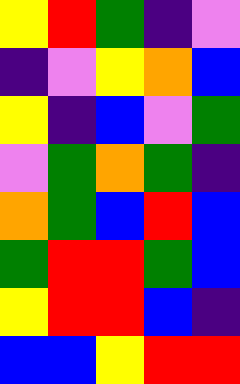[["yellow", "red", "green", "indigo", "violet"], ["indigo", "violet", "yellow", "orange", "blue"], ["yellow", "indigo", "blue", "violet", "green"], ["violet", "green", "orange", "green", "indigo"], ["orange", "green", "blue", "red", "blue"], ["green", "red", "red", "green", "blue"], ["yellow", "red", "red", "blue", "indigo"], ["blue", "blue", "yellow", "red", "red"]]